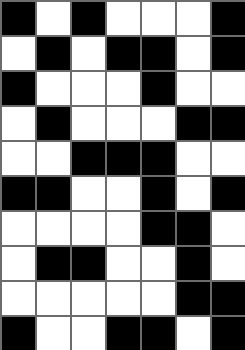[["black", "white", "black", "white", "white", "white", "black"], ["white", "black", "white", "black", "black", "white", "black"], ["black", "white", "white", "white", "black", "white", "white"], ["white", "black", "white", "white", "white", "black", "black"], ["white", "white", "black", "black", "black", "white", "white"], ["black", "black", "white", "white", "black", "white", "black"], ["white", "white", "white", "white", "black", "black", "white"], ["white", "black", "black", "white", "white", "black", "white"], ["white", "white", "white", "white", "white", "black", "black"], ["black", "white", "white", "black", "black", "white", "black"]]